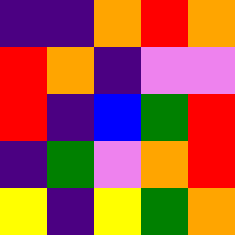[["indigo", "indigo", "orange", "red", "orange"], ["red", "orange", "indigo", "violet", "violet"], ["red", "indigo", "blue", "green", "red"], ["indigo", "green", "violet", "orange", "red"], ["yellow", "indigo", "yellow", "green", "orange"]]